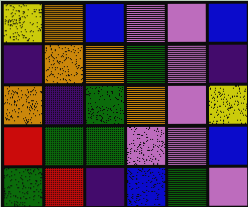[["yellow", "orange", "blue", "violet", "violet", "blue"], ["indigo", "orange", "orange", "green", "violet", "indigo"], ["orange", "indigo", "green", "orange", "violet", "yellow"], ["red", "green", "green", "violet", "violet", "blue"], ["green", "red", "indigo", "blue", "green", "violet"]]